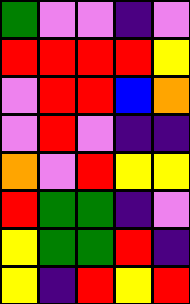[["green", "violet", "violet", "indigo", "violet"], ["red", "red", "red", "red", "yellow"], ["violet", "red", "red", "blue", "orange"], ["violet", "red", "violet", "indigo", "indigo"], ["orange", "violet", "red", "yellow", "yellow"], ["red", "green", "green", "indigo", "violet"], ["yellow", "green", "green", "red", "indigo"], ["yellow", "indigo", "red", "yellow", "red"]]